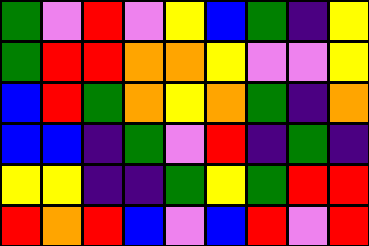[["green", "violet", "red", "violet", "yellow", "blue", "green", "indigo", "yellow"], ["green", "red", "red", "orange", "orange", "yellow", "violet", "violet", "yellow"], ["blue", "red", "green", "orange", "yellow", "orange", "green", "indigo", "orange"], ["blue", "blue", "indigo", "green", "violet", "red", "indigo", "green", "indigo"], ["yellow", "yellow", "indigo", "indigo", "green", "yellow", "green", "red", "red"], ["red", "orange", "red", "blue", "violet", "blue", "red", "violet", "red"]]